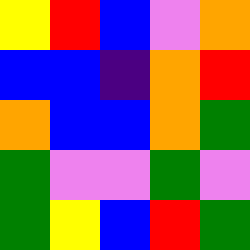[["yellow", "red", "blue", "violet", "orange"], ["blue", "blue", "indigo", "orange", "red"], ["orange", "blue", "blue", "orange", "green"], ["green", "violet", "violet", "green", "violet"], ["green", "yellow", "blue", "red", "green"]]